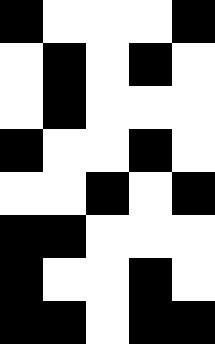[["black", "white", "white", "white", "black"], ["white", "black", "white", "black", "white"], ["white", "black", "white", "white", "white"], ["black", "white", "white", "black", "white"], ["white", "white", "black", "white", "black"], ["black", "black", "white", "white", "white"], ["black", "white", "white", "black", "white"], ["black", "black", "white", "black", "black"]]